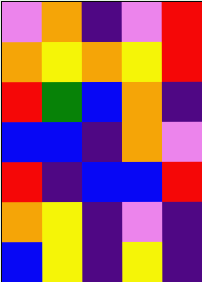[["violet", "orange", "indigo", "violet", "red"], ["orange", "yellow", "orange", "yellow", "red"], ["red", "green", "blue", "orange", "indigo"], ["blue", "blue", "indigo", "orange", "violet"], ["red", "indigo", "blue", "blue", "red"], ["orange", "yellow", "indigo", "violet", "indigo"], ["blue", "yellow", "indigo", "yellow", "indigo"]]